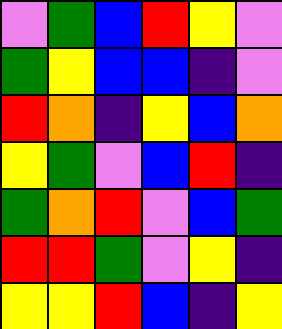[["violet", "green", "blue", "red", "yellow", "violet"], ["green", "yellow", "blue", "blue", "indigo", "violet"], ["red", "orange", "indigo", "yellow", "blue", "orange"], ["yellow", "green", "violet", "blue", "red", "indigo"], ["green", "orange", "red", "violet", "blue", "green"], ["red", "red", "green", "violet", "yellow", "indigo"], ["yellow", "yellow", "red", "blue", "indigo", "yellow"]]